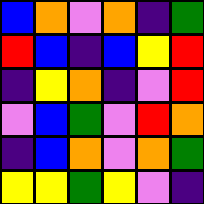[["blue", "orange", "violet", "orange", "indigo", "green"], ["red", "blue", "indigo", "blue", "yellow", "red"], ["indigo", "yellow", "orange", "indigo", "violet", "red"], ["violet", "blue", "green", "violet", "red", "orange"], ["indigo", "blue", "orange", "violet", "orange", "green"], ["yellow", "yellow", "green", "yellow", "violet", "indigo"]]